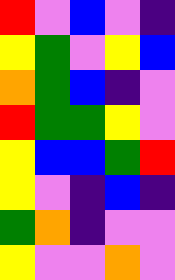[["red", "violet", "blue", "violet", "indigo"], ["yellow", "green", "violet", "yellow", "blue"], ["orange", "green", "blue", "indigo", "violet"], ["red", "green", "green", "yellow", "violet"], ["yellow", "blue", "blue", "green", "red"], ["yellow", "violet", "indigo", "blue", "indigo"], ["green", "orange", "indigo", "violet", "violet"], ["yellow", "violet", "violet", "orange", "violet"]]